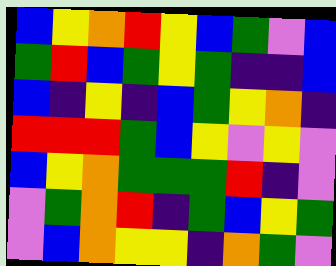[["blue", "yellow", "orange", "red", "yellow", "blue", "green", "violet", "blue"], ["green", "red", "blue", "green", "yellow", "green", "indigo", "indigo", "blue"], ["blue", "indigo", "yellow", "indigo", "blue", "green", "yellow", "orange", "indigo"], ["red", "red", "red", "green", "blue", "yellow", "violet", "yellow", "violet"], ["blue", "yellow", "orange", "green", "green", "green", "red", "indigo", "violet"], ["violet", "green", "orange", "red", "indigo", "green", "blue", "yellow", "green"], ["violet", "blue", "orange", "yellow", "yellow", "indigo", "orange", "green", "violet"]]